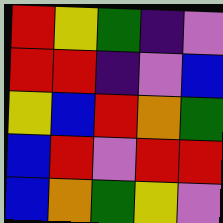[["red", "yellow", "green", "indigo", "violet"], ["red", "red", "indigo", "violet", "blue"], ["yellow", "blue", "red", "orange", "green"], ["blue", "red", "violet", "red", "red"], ["blue", "orange", "green", "yellow", "violet"]]